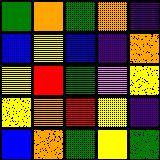[["green", "orange", "green", "orange", "indigo"], ["blue", "yellow", "blue", "indigo", "orange"], ["yellow", "red", "green", "violet", "yellow"], ["yellow", "orange", "red", "yellow", "indigo"], ["blue", "orange", "green", "yellow", "green"]]